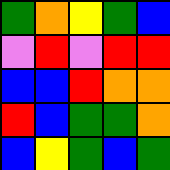[["green", "orange", "yellow", "green", "blue"], ["violet", "red", "violet", "red", "red"], ["blue", "blue", "red", "orange", "orange"], ["red", "blue", "green", "green", "orange"], ["blue", "yellow", "green", "blue", "green"]]